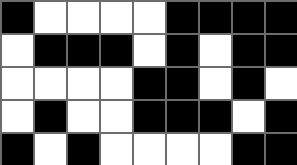[["black", "white", "white", "white", "white", "black", "black", "black", "black"], ["white", "black", "black", "black", "white", "black", "white", "black", "black"], ["white", "white", "white", "white", "black", "black", "white", "black", "white"], ["white", "black", "white", "white", "black", "black", "black", "white", "black"], ["black", "white", "black", "white", "white", "white", "white", "black", "black"]]